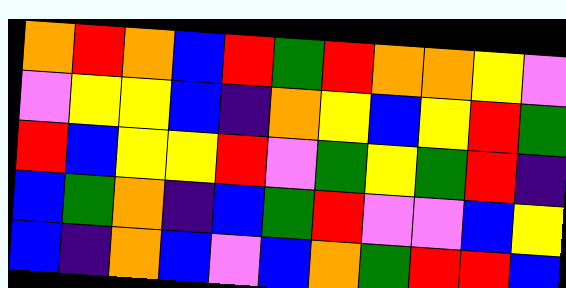[["orange", "red", "orange", "blue", "red", "green", "red", "orange", "orange", "yellow", "violet"], ["violet", "yellow", "yellow", "blue", "indigo", "orange", "yellow", "blue", "yellow", "red", "green"], ["red", "blue", "yellow", "yellow", "red", "violet", "green", "yellow", "green", "red", "indigo"], ["blue", "green", "orange", "indigo", "blue", "green", "red", "violet", "violet", "blue", "yellow"], ["blue", "indigo", "orange", "blue", "violet", "blue", "orange", "green", "red", "red", "blue"]]